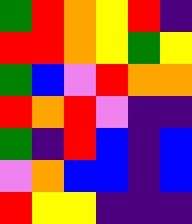[["green", "red", "orange", "yellow", "red", "indigo"], ["red", "red", "orange", "yellow", "green", "yellow"], ["green", "blue", "violet", "red", "orange", "orange"], ["red", "orange", "red", "violet", "indigo", "indigo"], ["green", "indigo", "red", "blue", "indigo", "blue"], ["violet", "orange", "blue", "blue", "indigo", "blue"], ["red", "yellow", "yellow", "indigo", "indigo", "indigo"]]